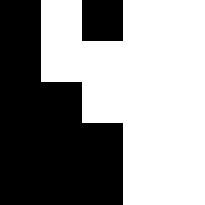[["black", "white", "black", "white", "white"], ["black", "white", "white", "white", "white"], ["black", "black", "white", "white", "white"], ["black", "black", "black", "white", "white"], ["black", "black", "black", "white", "white"]]